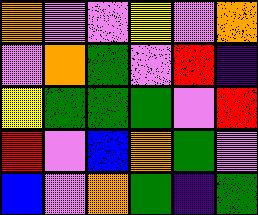[["orange", "violet", "violet", "yellow", "violet", "orange"], ["violet", "orange", "green", "violet", "red", "indigo"], ["yellow", "green", "green", "green", "violet", "red"], ["red", "violet", "blue", "orange", "green", "violet"], ["blue", "violet", "orange", "green", "indigo", "green"]]